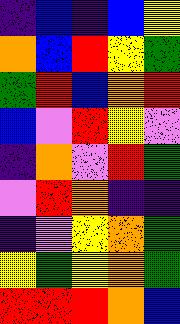[["indigo", "blue", "indigo", "blue", "yellow"], ["orange", "blue", "red", "yellow", "green"], ["green", "red", "blue", "orange", "red"], ["blue", "violet", "red", "yellow", "violet"], ["indigo", "orange", "violet", "red", "green"], ["violet", "red", "orange", "indigo", "indigo"], ["indigo", "violet", "yellow", "orange", "green"], ["yellow", "green", "yellow", "orange", "green"], ["red", "red", "red", "orange", "blue"]]